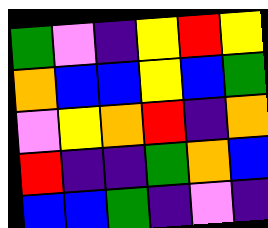[["green", "violet", "indigo", "yellow", "red", "yellow"], ["orange", "blue", "blue", "yellow", "blue", "green"], ["violet", "yellow", "orange", "red", "indigo", "orange"], ["red", "indigo", "indigo", "green", "orange", "blue"], ["blue", "blue", "green", "indigo", "violet", "indigo"]]